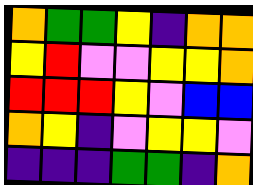[["orange", "green", "green", "yellow", "indigo", "orange", "orange"], ["yellow", "red", "violet", "violet", "yellow", "yellow", "orange"], ["red", "red", "red", "yellow", "violet", "blue", "blue"], ["orange", "yellow", "indigo", "violet", "yellow", "yellow", "violet"], ["indigo", "indigo", "indigo", "green", "green", "indigo", "orange"]]